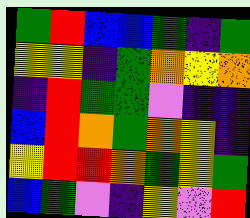[["green", "red", "blue", "blue", "green", "indigo", "green"], ["yellow", "yellow", "indigo", "green", "orange", "yellow", "orange"], ["indigo", "red", "green", "green", "violet", "indigo", "indigo"], ["blue", "red", "orange", "green", "orange", "yellow", "indigo"], ["yellow", "red", "red", "orange", "green", "yellow", "green"], ["blue", "green", "violet", "indigo", "yellow", "violet", "red"]]